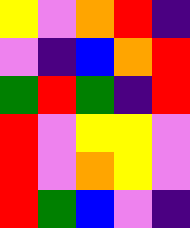[["yellow", "violet", "orange", "red", "indigo"], ["violet", "indigo", "blue", "orange", "red"], ["green", "red", "green", "indigo", "red"], ["red", "violet", "yellow", "yellow", "violet"], ["red", "violet", "orange", "yellow", "violet"], ["red", "green", "blue", "violet", "indigo"]]